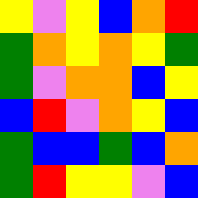[["yellow", "violet", "yellow", "blue", "orange", "red"], ["green", "orange", "yellow", "orange", "yellow", "green"], ["green", "violet", "orange", "orange", "blue", "yellow"], ["blue", "red", "violet", "orange", "yellow", "blue"], ["green", "blue", "blue", "green", "blue", "orange"], ["green", "red", "yellow", "yellow", "violet", "blue"]]